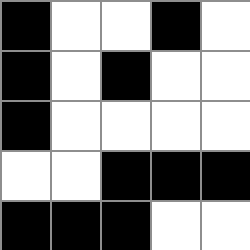[["black", "white", "white", "black", "white"], ["black", "white", "black", "white", "white"], ["black", "white", "white", "white", "white"], ["white", "white", "black", "black", "black"], ["black", "black", "black", "white", "white"]]